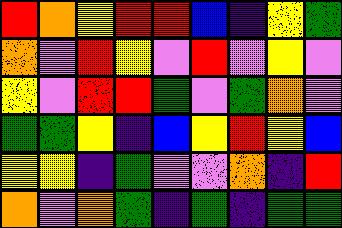[["red", "orange", "yellow", "red", "red", "blue", "indigo", "yellow", "green"], ["orange", "violet", "red", "yellow", "violet", "red", "violet", "yellow", "violet"], ["yellow", "violet", "red", "red", "green", "violet", "green", "orange", "violet"], ["green", "green", "yellow", "indigo", "blue", "yellow", "red", "yellow", "blue"], ["yellow", "yellow", "indigo", "green", "violet", "violet", "orange", "indigo", "red"], ["orange", "violet", "orange", "green", "indigo", "green", "indigo", "green", "green"]]